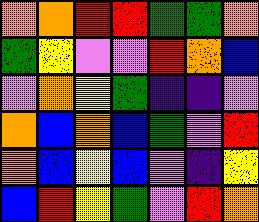[["orange", "orange", "red", "red", "green", "green", "orange"], ["green", "yellow", "violet", "violet", "red", "orange", "blue"], ["violet", "orange", "yellow", "green", "indigo", "indigo", "violet"], ["orange", "blue", "orange", "blue", "green", "violet", "red"], ["orange", "blue", "yellow", "blue", "violet", "indigo", "yellow"], ["blue", "red", "yellow", "green", "violet", "red", "orange"]]